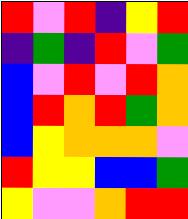[["red", "violet", "red", "indigo", "yellow", "red"], ["indigo", "green", "indigo", "red", "violet", "green"], ["blue", "violet", "red", "violet", "red", "orange"], ["blue", "red", "orange", "red", "green", "orange"], ["blue", "yellow", "orange", "orange", "orange", "violet"], ["red", "yellow", "yellow", "blue", "blue", "green"], ["yellow", "violet", "violet", "orange", "red", "red"]]